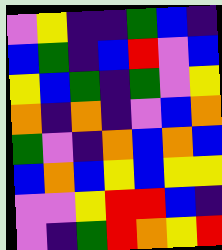[["violet", "yellow", "indigo", "indigo", "green", "blue", "indigo"], ["blue", "green", "indigo", "blue", "red", "violet", "blue"], ["yellow", "blue", "green", "indigo", "green", "violet", "yellow"], ["orange", "indigo", "orange", "indigo", "violet", "blue", "orange"], ["green", "violet", "indigo", "orange", "blue", "orange", "blue"], ["blue", "orange", "blue", "yellow", "blue", "yellow", "yellow"], ["violet", "violet", "yellow", "red", "red", "blue", "indigo"], ["violet", "indigo", "green", "red", "orange", "yellow", "red"]]